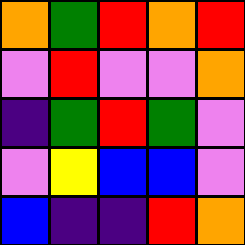[["orange", "green", "red", "orange", "red"], ["violet", "red", "violet", "violet", "orange"], ["indigo", "green", "red", "green", "violet"], ["violet", "yellow", "blue", "blue", "violet"], ["blue", "indigo", "indigo", "red", "orange"]]